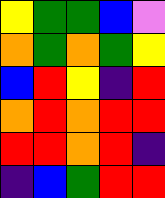[["yellow", "green", "green", "blue", "violet"], ["orange", "green", "orange", "green", "yellow"], ["blue", "red", "yellow", "indigo", "red"], ["orange", "red", "orange", "red", "red"], ["red", "red", "orange", "red", "indigo"], ["indigo", "blue", "green", "red", "red"]]